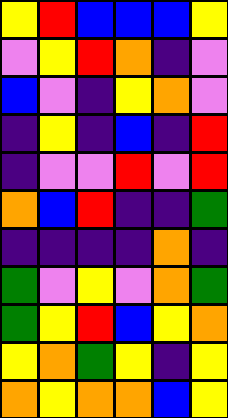[["yellow", "red", "blue", "blue", "blue", "yellow"], ["violet", "yellow", "red", "orange", "indigo", "violet"], ["blue", "violet", "indigo", "yellow", "orange", "violet"], ["indigo", "yellow", "indigo", "blue", "indigo", "red"], ["indigo", "violet", "violet", "red", "violet", "red"], ["orange", "blue", "red", "indigo", "indigo", "green"], ["indigo", "indigo", "indigo", "indigo", "orange", "indigo"], ["green", "violet", "yellow", "violet", "orange", "green"], ["green", "yellow", "red", "blue", "yellow", "orange"], ["yellow", "orange", "green", "yellow", "indigo", "yellow"], ["orange", "yellow", "orange", "orange", "blue", "yellow"]]